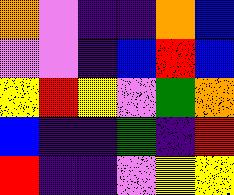[["orange", "violet", "indigo", "indigo", "orange", "blue"], ["violet", "violet", "indigo", "blue", "red", "blue"], ["yellow", "red", "yellow", "violet", "green", "orange"], ["blue", "indigo", "indigo", "green", "indigo", "red"], ["red", "indigo", "indigo", "violet", "yellow", "yellow"]]